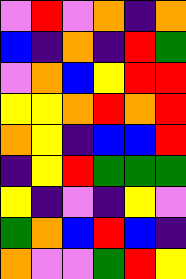[["violet", "red", "violet", "orange", "indigo", "orange"], ["blue", "indigo", "orange", "indigo", "red", "green"], ["violet", "orange", "blue", "yellow", "red", "red"], ["yellow", "yellow", "orange", "red", "orange", "red"], ["orange", "yellow", "indigo", "blue", "blue", "red"], ["indigo", "yellow", "red", "green", "green", "green"], ["yellow", "indigo", "violet", "indigo", "yellow", "violet"], ["green", "orange", "blue", "red", "blue", "indigo"], ["orange", "violet", "violet", "green", "red", "yellow"]]